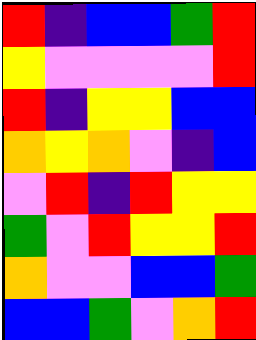[["red", "indigo", "blue", "blue", "green", "red"], ["yellow", "violet", "violet", "violet", "violet", "red"], ["red", "indigo", "yellow", "yellow", "blue", "blue"], ["orange", "yellow", "orange", "violet", "indigo", "blue"], ["violet", "red", "indigo", "red", "yellow", "yellow"], ["green", "violet", "red", "yellow", "yellow", "red"], ["orange", "violet", "violet", "blue", "blue", "green"], ["blue", "blue", "green", "violet", "orange", "red"]]